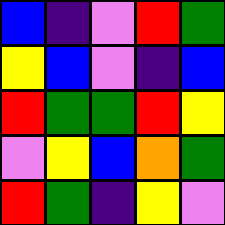[["blue", "indigo", "violet", "red", "green"], ["yellow", "blue", "violet", "indigo", "blue"], ["red", "green", "green", "red", "yellow"], ["violet", "yellow", "blue", "orange", "green"], ["red", "green", "indigo", "yellow", "violet"]]